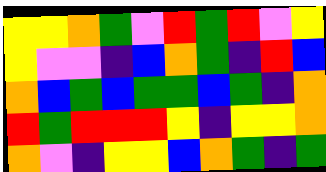[["yellow", "yellow", "orange", "green", "violet", "red", "green", "red", "violet", "yellow"], ["yellow", "violet", "violet", "indigo", "blue", "orange", "green", "indigo", "red", "blue"], ["orange", "blue", "green", "blue", "green", "green", "blue", "green", "indigo", "orange"], ["red", "green", "red", "red", "red", "yellow", "indigo", "yellow", "yellow", "orange"], ["orange", "violet", "indigo", "yellow", "yellow", "blue", "orange", "green", "indigo", "green"]]